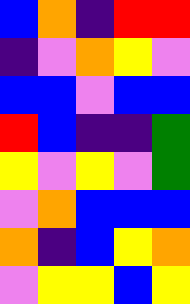[["blue", "orange", "indigo", "red", "red"], ["indigo", "violet", "orange", "yellow", "violet"], ["blue", "blue", "violet", "blue", "blue"], ["red", "blue", "indigo", "indigo", "green"], ["yellow", "violet", "yellow", "violet", "green"], ["violet", "orange", "blue", "blue", "blue"], ["orange", "indigo", "blue", "yellow", "orange"], ["violet", "yellow", "yellow", "blue", "yellow"]]